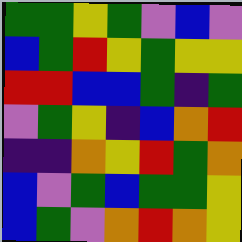[["green", "green", "yellow", "green", "violet", "blue", "violet"], ["blue", "green", "red", "yellow", "green", "yellow", "yellow"], ["red", "red", "blue", "blue", "green", "indigo", "green"], ["violet", "green", "yellow", "indigo", "blue", "orange", "red"], ["indigo", "indigo", "orange", "yellow", "red", "green", "orange"], ["blue", "violet", "green", "blue", "green", "green", "yellow"], ["blue", "green", "violet", "orange", "red", "orange", "yellow"]]